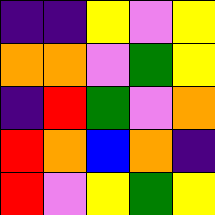[["indigo", "indigo", "yellow", "violet", "yellow"], ["orange", "orange", "violet", "green", "yellow"], ["indigo", "red", "green", "violet", "orange"], ["red", "orange", "blue", "orange", "indigo"], ["red", "violet", "yellow", "green", "yellow"]]